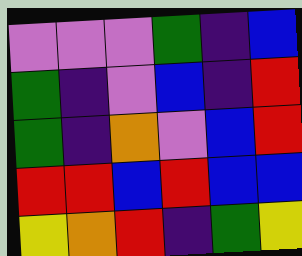[["violet", "violet", "violet", "green", "indigo", "blue"], ["green", "indigo", "violet", "blue", "indigo", "red"], ["green", "indigo", "orange", "violet", "blue", "red"], ["red", "red", "blue", "red", "blue", "blue"], ["yellow", "orange", "red", "indigo", "green", "yellow"]]